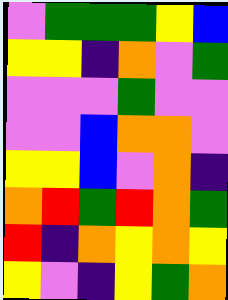[["violet", "green", "green", "green", "yellow", "blue"], ["yellow", "yellow", "indigo", "orange", "violet", "green"], ["violet", "violet", "violet", "green", "violet", "violet"], ["violet", "violet", "blue", "orange", "orange", "violet"], ["yellow", "yellow", "blue", "violet", "orange", "indigo"], ["orange", "red", "green", "red", "orange", "green"], ["red", "indigo", "orange", "yellow", "orange", "yellow"], ["yellow", "violet", "indigo", "yellow", "green", "orange"]]